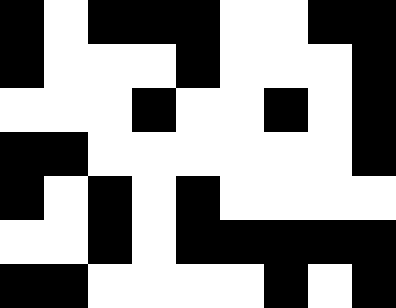[["black", "white", "black", "black", "black", "white", "white", "black", "black"], ["black", "white", "white", "white", "black", "white", "white", "white", "black"], ["white", "white", "white", "black", "white", "white", "black", "white", "black"], ["black", "black", "white", "white", "white", "white", "white", "white", "black"], ["black", "white", "black", "white", "black", "white", "white", "white", "white"], ["white", "white", "black", "white", "black", "black", "black", "black", "black"], ["black", "black", "white", "white", "white", "white", "black", "white", "black"]]